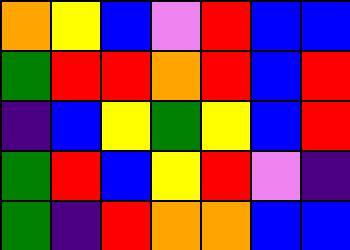[["orange", "yellow", "blue", "violet", "red", "blue", "blue"], ["green", "red", "red", "orange", "red", "blue", "red"], ["indigo", "blue", "yellow", "green", "yellow", "blue", "red"], ["green", "red", "blue", "yellow", "red", "violet", "indigo"], ["green", "indigo", "red", "orange", "orange", "blue", "blue"]]